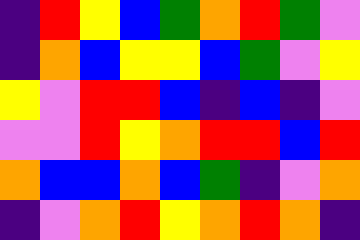[["indigo", "red", "yellow", "blue", "green", "orange", "red", "green", "violet"], ["indigo", "orange", "blue", "yellow", "yellow", "blue", "green", "violet", "yellow"], ["yellow", "violet", "red", "red", "blue", "indigo", "blue", "indigo", "violet"], ["violet", "violet", "red", "yellow", "orange", "red", "red", "blue", "red"], ["orange", "blue", "blue", "orange", "blue", "green", "indigo", "violet", "orange"], ["indigo", "violet", "orange", "red", "yellow", "orange", "red", "orange", "indigo"]]